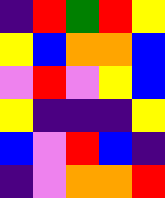[["indigo", "red", "green", "red", "yellow"], ["yellow", "blue", "orange", "orange", "blue"], ["violet", "red", "violet", "yellow", "blue"], ["yellow", "indigo", "indigo", "indigo", "yellow"], ["blue", "violet", "red", "blue", "indigo"], ["indigo", "violet", "orange", "orange", "red"]]